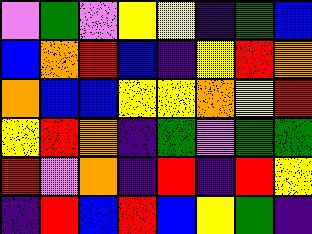[["violet", "green", "violet", "yellow", "yellow", "indigo", "green", "blue"], ["blue", "orange", "red", "blue", "indigo", "yellow", "red", "orange"], ["orange", "blue", "blue", "yellow", "yellow", "orange", "yellow", "red"], ["yellow", "red", "orange", "indigo", "green", "violet", "green", "green"], ["red", "violet", "orange", "indigo", "red", "indigo", "red", "yellow"], ["indigo", "red", "blue", "red", "blue", "yellow", "green", "indigo"]]